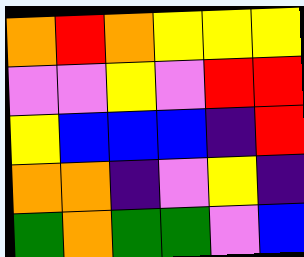[["orange", "red", "orange", "yellow", "yellow", "yellow"], ["violet", "violet", "yellow", "violet", "red", "red"], ["yellow", "blue", "blue", "blue", "indigo", "red"], ["orange", "orange", "indigo", "violet", "yellow", "indigo"], ["green", "orange", "green", "green", "violet", "blue"]]